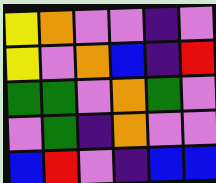[["yellow", "orange", "violet", "violet", "indigo", "violet"], ["yellow", "violet", "orange", "blue", "indigo", "red"], ["green", "green", "violet", "orange", "green", "violet"], ["violet", "green", "indigo", "orange", "violet", "violet"], ["blue", "red", "violet", "indigo", "blue", "blue"]]